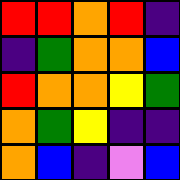[["red", "red", "orange", "red", "indigo"], ["indigo", "green", "orange", "orange", "blue"], ["red", "orange", "orange", "yellow", "green"], ["orange", "green", "yellow", "indigo", "indigo"], ["orange", "blue", "indigo", "violet", "blue"]]